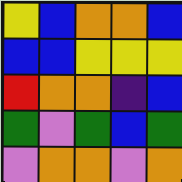[["yellow", "blue", "orange", "orange", "blue"], ["blue", "blue", "yellow", "yellow", "yellow"], ["red", "orange", "orange", "indigo", "blue"], ["green", "violet", "green", "blue", "green"], ["violet", "orange", "orange", "violet", "orange"]]